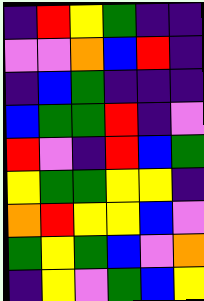[["indigo", "red", "yellow", "green", "indigo", "indigo"], ["violet", "violet", "orange", "blue", "red", "indigo"], ["indigo", "blue", "green", "indigo", "indigo", "indigo"], ["blue", "green", "green", "red", "indigo", "violet"], ["red", "violet", "indigo", "red", "blue", "green"], ["yellow", "green", "green", "yellow", "yellow", "indigo"], ["orange", "red", "yellow", "yellow", "blue", "violet"], ["green", "yellow", "green", "blue", "violet", "orange"], ["indigo", "yellow", "violet", "green", "blue", "yellow"]]